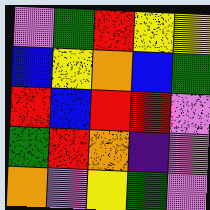[["violet", "green", "red", "yellow", "yellow"], ["blue", "yellow", "orange", "blue", "green"], ["red", "blue", "red", "red", "violet"], ["green", "red", "orange", "indigo", "violet"], ["orange", "violet", "yellow", "green", "violet"]]